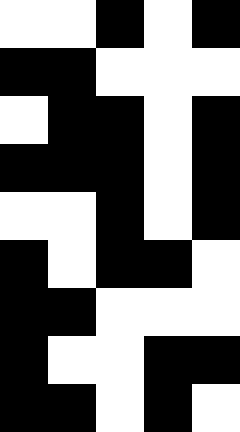[["white", "white", "black", "white", "black"], ["black", "black", "white", "white", "white"], ["white", "black", "black", "white", "black"], ["black", "black", "black", "white", "black"], ["white", "white", "black", "white", "black"], ["black", "white", "black", "black", "white"], ["black", "black", "white", "white", "white"], ["black", "white", "white", "black", "black"], ["black", "black", "white", "black", "white"]]